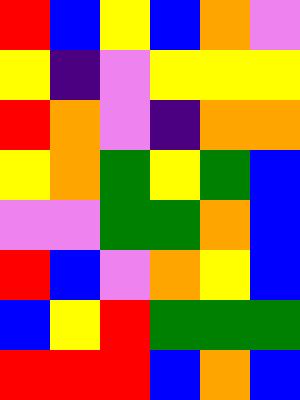[["red", "blue", "yellow", "blue", "orange", "violet"], ["yellow", "indigo", "violet", "yellow", "yellow", "yellow"], ["red", "orange", "violet", "indigo", "orange", "orange"], ["yellow", "orange", "green", "yellow", "green", "blue"], ["violet", "violet", "green", "green", "orange", "blue"], ["red", "blue", "violet", "orange", "yellow", "blue"], ["blue", "yellow", "red", "green", "green", "green"], ["red", "red", "red", "blue", "orange", "blue"]]